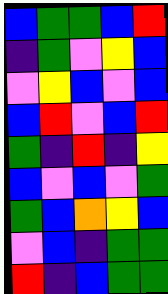[["blue", "green", "green", "blue", "red"], ["indigo", "green", "violet", "yellow", "blue"], ["violet", "yellow", "blue", "violet", "blue"], ["blue", "red", "violet", "blue", "red"], ["green", "indigo", "red", "indigo", "yellow"], ["blue", "violet", "blue", "violet", "green"], ["green", "blue", "orange", "yellow", "blue"], ["violet", "blue", "indigo", "green", "green"], ["red", "indigo", "blue", "green", "green"]]